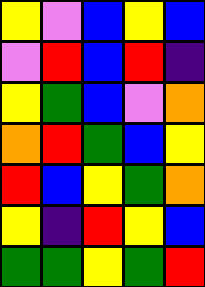[["yellow", "violet", "blue", "yellow", "blue"], ["violet", "red", "blue", "red", "indigo"], ["yellow", "green", "blue", "violet", "orange"], ["orange", "red", "green", "blue", "yellow"], ["red", "blue", "yellow", "green", "orange"], ["yellow", "indigo", "red", "yellow", "blue"], ["green", "green", "yellow", "green", "red"]]